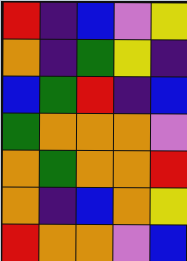[["red", "indigo", "blue", "violet", "yellow"], ["orange", "indigo", "green", "yellow", "indigo"], ["blue", "green", "red", "indigo", "blue"], ["green", "orange", "orange", "orange", "violet"], ["orange", "green", "orange", "orange", "red"], ["orange", "indigo", "blue", "orange", "yellow"], ["red", "orange", "orange", "violet", "blue"]]